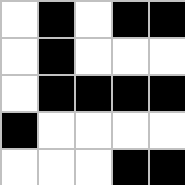[["white", "black", "white", "black", "black"], ["white", "black", "white", "white", "white"], ["white", "black", "black", "black", "black"], ["black", "white", "white", "white", "white"], ["white", "white", "white", "black", "black"]]